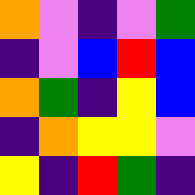[["orange", "violet", "indigo", "violet", "green"], ["indigo", "violet", "blue", "red", "blue"], ["orange", "green", "indigo", "yellow", "blue"], ["indigo", "orange", "yellow", "yellow", "violet"], ["yellow", "indigo", "red", "green", "indigo"]]